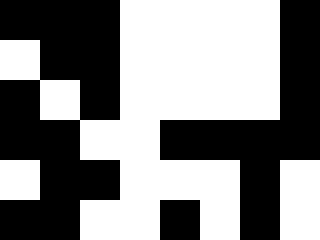[["black", "black", "black", "white", "white", "white", "white", "black"], ["white", "black", "black", "white", "white", "white", "white", "black"], ["black", "white", "black", "white", "white", "white", "white", "black"], ["black", "black", "white", "white", "black", "black", "black", "black"], ["white", "black", "black", "white", "white", "white", "black", "white"], ["black", "black", "white", "white", "black", "white", "black", "white"]]